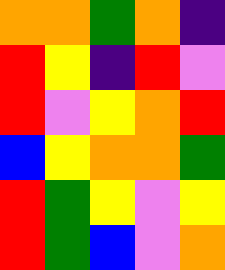[["orange", "orange", "green", "orange", "indigo"], ["red", "yellow", "indigo", "red", "violet"], ["red", "violet", "yellow", "orange", "red"], ["blue", "yellow", "orange", "orange", "green"], ["red", "green", "yellow", "violet", "yellow"], ["red", "green", "blue", "violet", "orange"]]